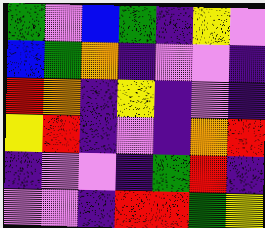[["green", "violet", "blue", "green", "indigo", "yellow", "violet"], ["blue", "green", "orange", "indigo", "violet", "violet", "indigo"], ["red", "orange", "indigo", "yellow", "indigo", "violet", "indigo"], ["yellow", "red", "indigo", "violet", "indigo", "orange", "red"], ["indigo", "violet", "violet", "indigo", "green", "red", "indigo"], ["violet", "violet", "indigo", "red", "red", "green", "yellow"]]